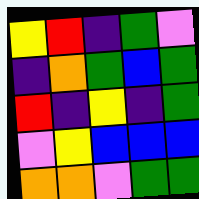[["yellow", "red", "indigo", "green", "violet"], ["indigo", "orange", "green", "blue", "green"], ["red", "indigo", "yellow", "indigo", "green"], ["violet", "yellow", "blue", "blue", "blue"], ["orange", "orange", "violet", "green", "green"]]